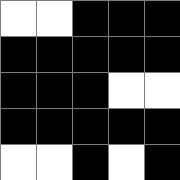[["white", "white", "black", "black", "black"], ["black", "black", "black", "black", "black"], ["black", "black", "black", "white", "white"], ["black", "black", "black", "black", "black"], ["white", "white", "black", "white", "black"]]